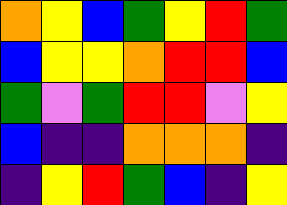[["orange", "yellow", "blue", "green", "yellow", "red", "green"], ["blue", "yellow", "yellow", "orange", "red", "red", "blue"], ["green", "violet", "green", "red", "red", "violet", "yellow"], ["blue", "indigo", "indigo", "orange", "orange", "orange", "indigo"], ["indigo", "yellow", "red", "green", "blue", "indigo", "yellow"]]